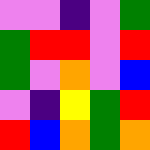[["violet", "violet", "indigo", "violet", "green"], ["green", "red", "red", "violet", "red"], ["green", "violet", "orange", "violet", "blue"], ["violet", "indigo", "yellow", "green", "red"], ["red", "blue", "orange", "green", "orange"]]